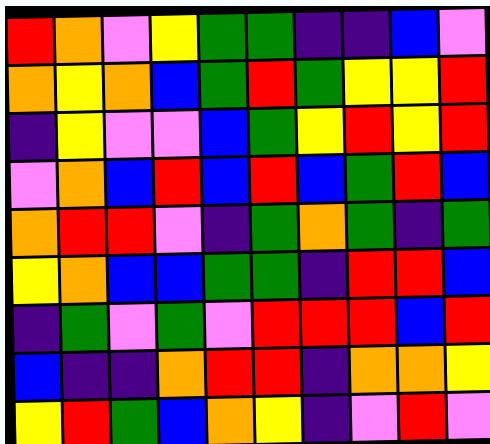[["red", "orange", "violet", "yellow", "green", "green", "indigo", "indigo", "blue", "violet"], ["orange", "yellow", "orange", "blue", "green", "red", "green", "yellow", "yellow", "red"], ["indigo", "yellow", "violet", "violet", "blue", "green", "yellow", "red", "yellow", "red"], ["violet", "orange", "blue", "red", "blue", "red", "blue", "green", "red", "blue"], ["orange", "red", "red", "violet", "indigo", "green", "orange", "green", "indigo", "green"], ["yellow", "orange", "blue", "blue", "green", "green", "indigo", "red", "red", "blue"], ["indigo", "green", "violet", "green", "violet", "red", "red", "red", "blue", "red"], ["blue", "indigo", "indigo", "orange", "red", "red", "indigo", "orange", "orange", "yellow"], ["yellow", "red", "green", "blue", "orange", "yellow", "indigo", "violet", "red", "violet"]]